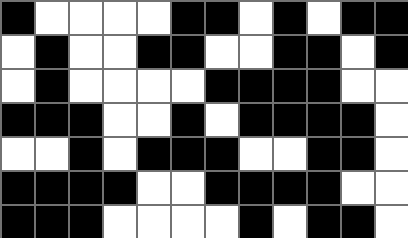[["black", "white", "white", "white", "white", "black", "black", "white", "black", "white", "black", "black"], ["white", "black", "white", "white", "black", "black", "white", "white", "black", "black", "white", "black"], ["white", "black", "white", "white", "white", "white", "black", "black", "black", "black", "white", "white"], ["black", "black", "black", "white", "white", "black", "white", "black", "black", "black", "black", "white"], ["white", "white", "black", "white", "black", "black", "black", "white", "white", "black", "black", "white"], ["black", "black", "black", "black", "white", "white", "black", "black", "black", "black", "white", "white"], ["black", "black", "black", "white", "white", "white", "white", "black", "white", "black", "black", "white"]]